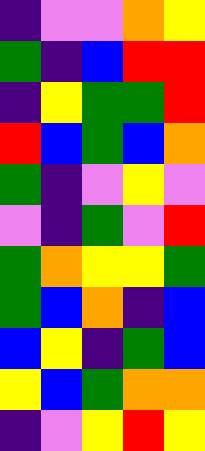[["indigo", "violet", "violet", "orange", "yellow"], ["green", "indigo", "blue", "red", "red"], ["indigo", "yellow", "green", "green", "red"], ["red", "blue", "green", "blue", "orange"], ["green", "indigo", "violet", "yellow", "violet"], ["violet", "indigo", "green", "violet", "red"], ["green", "orange", "yellow", "yellow", "green"], ["green", "blue", "orange", "indigo", "blue"], ["blue", "yellow", "indigo", "green", "blue"], ["yellow", "blue", "green", "orange", "orange"], ["indigo", "violet", "yellow", "red", "yellow"]]